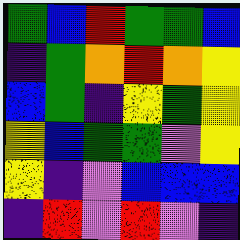[["green", "blue", "red", "green", "green", "blue"], ["indigo", "green", "orange", "red", "orange", "yellow"], ["blue", "green", "indigo", "yellow", "green", "yellow"], ["yellow", "blue", "green", "green", "violet", "yellow"], ["yellow", "indigo", "violet", "blue", "blue", "blue"], ["indigo", "red", "violet", "red", "violet", "indigo"]]